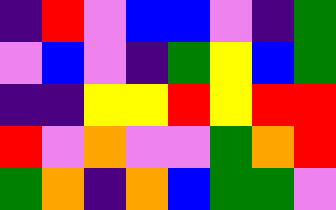[["indigo", "red", "violet", "blue", "blue", "violet", "indigo", "green"], ["violet", "blue", "violet", "indigo", "green", "yellow", "blue", "green"], ["indigo", "indigo", "yellow", "yellow", "red", "yellow", "red", "red"], ["red", "violet", "orange", "violet", "violet", "green", "orange", "red"], ["green", "orange", "indigo", "orange", "blue", "green", "green", "violet"]]